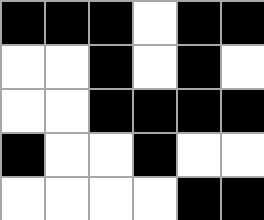[["black", "black", "black", "white", "black", "black"], ["white", "white", "black", "white", "black", "white"], ["white", "white", "black", "black", "black", "black"], ["black", "white", "white", "black", "white", "white"], ["white", "white", "white", "white", "black", "black"]]